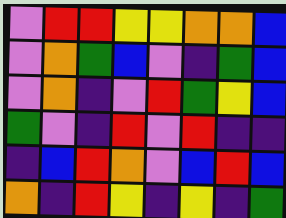[["violet", "red", "red", "yellow", "yellow", "orange", "orange", "blue"], ["violet", "orange", "green", "blue", "violet", "indigo", "green", "blue"], ["violet", "orange", "indigo", "violet", "red", "green", "yellow", "blue"], ["green", "violet", "indigo", "red", "violet", "red", "indigo", "indigo"], ["indigo", "blue", "red", "orange", "violet", "blue", "red", "blue"], ["orange", "indigo", "red", "yellow", "indigo", "yellow", "indigo", "green"]]